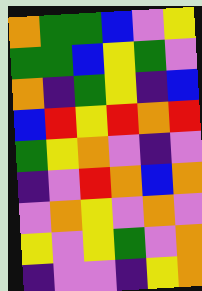[["orange", "green", "green", "blue", "violet", "yellow"], ["green", "green", "blue", "yellow", "green", "violet"], ["orange", "indigo", "green", "yellow", "indigo", "blue"], ["blue", "red", "yellow", "red", "orange", "red"], ["green", "yellow", "orange", "violet", "indigo", "violet"], ["indigo", "violet", "red", "orange", "blue", "orange"], ["violet", "orange", "yellow", "violet", "orange", "violet"], ["yellow", "violet", "yellow", "green", "violet", "orange"], ["indigo", "violet", "violet", "indigo", "yellow", "orange"]]